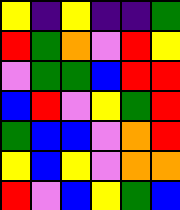[["yellow", "indigo", "yellow", "indigo", "indigo", "green"], ["red", "green", "orange", "violet", "red", "yellow"], ["violet", "green", "green", "blue", "red", "red"], ["blue", "red", "violet", "yellow", "green", "red"], ["green", "blue", "blue", "violet", "orange", "red"], ["yellow", "blue", "yellow", "violet", "orange", "orange"], ["red", "violet", "blue", "yellow", "green", "blue"]]